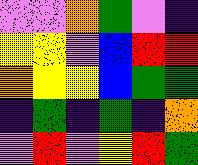[["violet", "violet", "orange", "green", "violet", "indigo"], ["yellow", "yellow", "violet", "blue", "red", "red"], ["orange", "yellow", "yellow", "blue", "green", "green"], ["indigo", "green", "indigo", "green", "indigo", "orange"], ["violet", "red", "violet", "yellow", "red", "green"]]